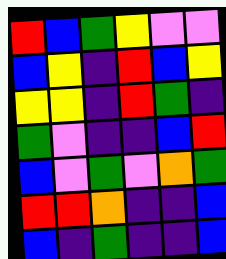[["red", "blue", "green", "yellow", "violet", "violet"], ["blue", "yellow", "indigo", "red", "blue", "yellow"], ["yellow", "yellow", "indigo", "red", "green", "indigo"], ["green", "violet", "indigo", "indigo", "blue", "red"], ["blue", "violet", "green", "violet", "orange", "green"], ["red", "red", "orange", "indigo", "indigo", "blue"], ["blue", "indigo", "green", "indigo", "indigo", "blue"]]